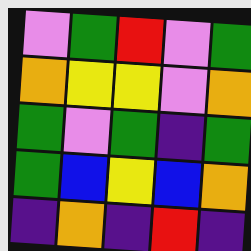[["violet", "green", "red", "violet", "green"], ["orange", "yellow", "yellow", "violet", "orange"], ["green", "violet", "green", "indigo", "green"], ["green", "blue", "yellow", "blue", "orange"], ["indigo", "orange", "indigo", "red", "indigo"]]